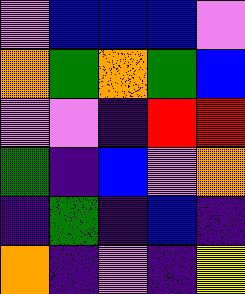[["violet", "blue", "blue", "blue", "violet"], ["orange", "green", "orange", "green", "blue"], ["violet", "violet", "indigo", "red", "red"], ["green", "indigo", "blue", "violet", "orange"], ["indigo", "green", "indigo", "blue", "indigo"], ["orange", "indigo", "violet", "indigo", "yellow"]]